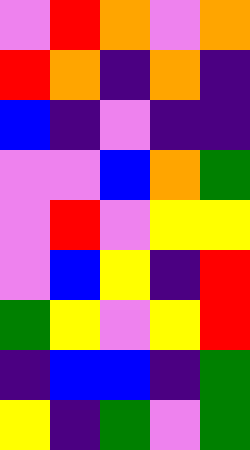[["violet", "red", "orange", "violet", "orange"], ["red", "orange", "indigo", "orange", "indigo"], ["blue", "indigo", "violet", "indigo", "indigo"], ["violet", "violet", "blue", "orange", "green"], ["violet", "red", "violet", "yellow", "yellow"], ["violet", "blue", "yellow", "indigo", "red"], ["green", "yellow", "violet", "yellow", "red"], ["indigo", "blue", "blue", "indigo", "green"], ["yellow", "indigo", "green", "violet", "green"]]